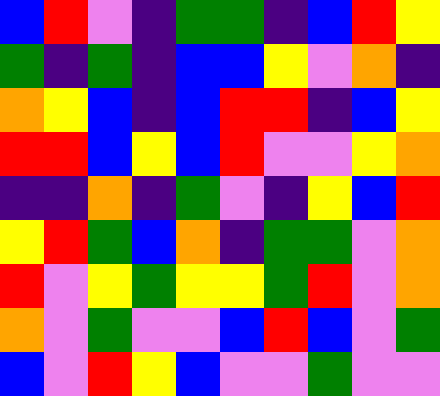[["blue", "red", "violet", "indigo", "green", "green", "indigo", "blue", "red", "yellow"], ["green", "indigo", "green", "indigo", "blue", "blue", "yellow", "violet", "orange", "indigo"], ["orange", "yellow", "blue", "indigo", "blue", "red", "red", "indigo", "blue", "yellow"], ["red", "red", "blue", "yellow", "blue", "red", "violet", "violet", "yellow", "orange"], ["indigo", "indigo", "orange", "indigo", "green", "violet", "indigo", "yellow", "blue", "red"], ["yellow", "red", "green", "blue", "orange", "indigo", "green", "green", "violet", "orange"], ["red", "violet", "yellow", "green", "yellow", "yellow", "green", "red", "violet", "orange"], ["orange", "violet", "green", "violet", "violet", "blue", "red", "blue", "violet", "green"], ["blue", "violet", "red", "yellow", "blue", "violet", "violet", "green", "violet", "violet"]]